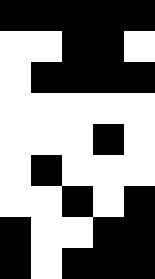[["black", "black", "black", "black", "black"], ["white", "white", "black", "black", "white"], ["white", "black", "black", "black", "black"], ["white", "white", "white", "white", "white"], ["white", "white", "white", "black", "white"], ["white", "black", "white", "white", "white"], ["white", "white", "black", "white", "black"], ["black", "white", "white", "black", "black"], ["black", "white", "black", "black", "black"]]